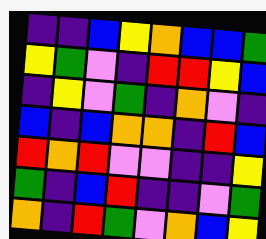[["indigo", "indigo", "blue", "yellow", "orange", "blue", "blue", "green"], ["yellow", "green", "violet", "indigo", "red", "red", "yellow", "blue"], ["indigo", "yellow", "violet", "green", "indigo", "orange", "violet", "indigo"], ["blue", "indigo", "blue", "orange", "orange", "indigo", "red", "blue"], ["red", "orange", "red", "violet", "violet", "indigo", "indigo", "yellow"], ["green", "indigo", "blue", "red", "indigo", "indigo", "violet", "green"], ["orange", "indigo", "red", "green", "violet", "orange", "blue", "yellow"]]